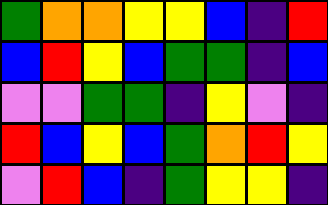[["green", "orange", "orange", "yellow", "yellow", "blue", "indigo", "red"], ["blue", "red", "yellow", "blue", "green", "green", "indigo", "blue"], ["violet", "violet", "green", "green", "indigo", "yellow", "violet", "indigo"], ["red", "blue", "yellow", "blue", "green", "orange", "red", "yellow"], ["violet", "red", "blue", "indigo", "green", "yellow", "yellow", "indigo"]]